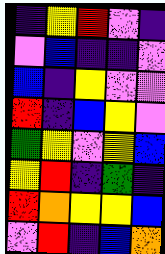[["indigo", "yellow", "red", "violet", "indigo"], ["violet", "blue", "indigo", "indigo", "violet"], ["blue", "indigo", "yellow", "violet", "violet"], ["red", "indigo", "blue", "yellow", "violet"], ["green", "yellow", "violet", "yellow", "blue"], ["yellow", "red", "indigo", "green", "indigo"], ["red", "orange", "yellow", "yellow", "blue"], ["violet", "red", "indigo", "blue", "orange"]]